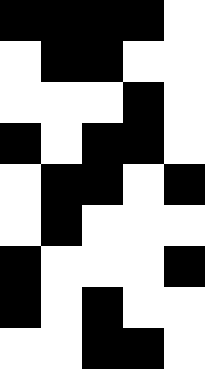[["black", "black", "black", "black", "white"], ["white", "black", "black", "white", "white"], ["white", "white", "white", "black", "white"], ["black", "white", "black", "black", "white"], ["white", "black", "black", "white", "black"], ["white", "black", "white", "white", "white"], ["black", "white", "white", "white", "black"], ["black", "white", "black", "white", "white"], ["white", "white", "black", "black", "white"]]